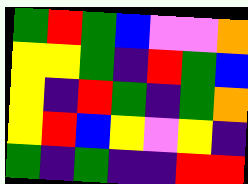[["green", "red", "green", "blue", "violet", "violet", "orange"], ["yellow", "yellow", "green", "indigo", "red", "green", "blue"], ["yellow", "indigo", "red", "green", "indigo", "green", "orange"], ["yellow", "red", "blue", "yellow", "violet", "yellow", "indigo"], ["green", "indigo", "green", "indigo", "indigo", "red", "red"]]